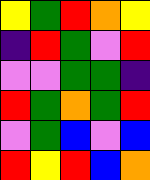[["yellow", "green", "red", "orange", "yellow"], ["indigo", "red", "green", "violet", "red"], ["violet", "violet", "green", "green", "indigo"], ["red", "green", "orange", "green", "red"], ["violet", "green", "blue", "violet", "blue"], ["red", "yellow", "red", "blue", "orange"]]